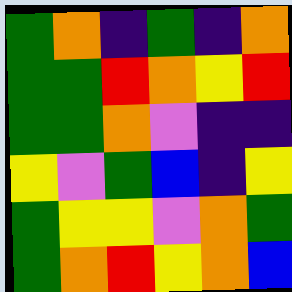[["green", "orange", "indigo", "green", "indigo", "orange"], ["green", "green", "red", "orange", "yellow", "red"], ["green", "green", "orange", "violet", "indigo", "indigo"], ["yellow", "violet", "green", "blue", "indigo", "yellow"], ["green", "yellow", "yellow", "violet", "orange", "green"], ["green", "orange", "red", "yellow", "orange", "blue"]]